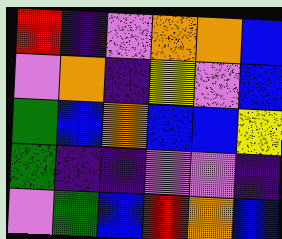[["red", "indigo", "violet", "orange", "orange", "blue"], ["violet", "orange", "indigo", "yellow", "violet", "blue"], ["green", "blue", "orange", "blue", "blue", "yellow"], ["green", "indigo", "indigo", "violet", "violet", "indigo"], ["violet", "green", "blue", "red", "orange", "blue"]]